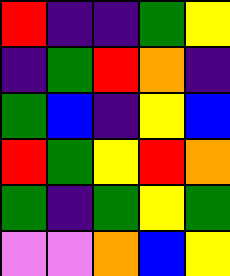[["red", "indigo", "indigo", "green", "yellow"], ["indigo", "green", "red", "orange", "indigo"], ["green", "blue", "indigo", "yellow", "blue"], ["red", "green", "yellow", "red", "orange"], ["green", "indigo", "green", "yellow", "green"], ["violet", "violet", "orange", "blue", "yellow"]]